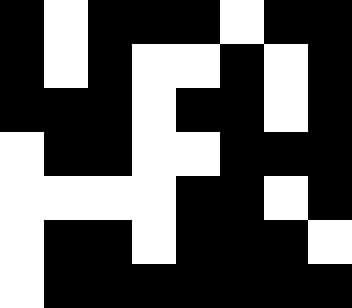[["black", "white", "black", "black", "black", "white", "black", "black"], ["black", "white", "black", "white", "white", "black", "white", "black"], ["black", "black", "black", "white", "black", "black", "white", "black"], ["white", "black", "black", "white", "white", "black", "black", "black"], ["white", "white", "white", "white", "black", "black", "white", "black"], ["white", "black", "black", "white", "black", "black", "black", "white"], ["white", "black", "black", "black", "black", "black", "black", "black"]]